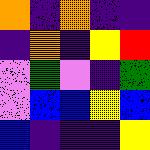[["orange", "indigo", "orange", "indigo", "indigo"], ["indigo", "orange", "indigo", "yellow", "red"], ["violet", "green", "violet", "indigo", "green"], ["violet", "blue", "blue", "yellow", "blue"], ["blue", "indigo", "indigo", "indigo", "yellow"]]